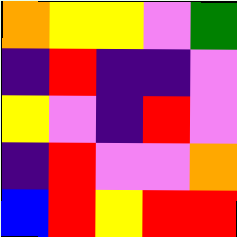[["orange", "yellow", "yellow", "violet", "green"], ["indigo", "red", "indigo", "indigo", "violet"], ["yellow", "violet", "indigo", "red", "violet"], ["indigo", "red", "violet", "violet", "orange"], ["blue", "red", "yellow", "red", "red"]]